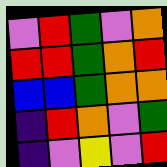[["violet", "red", "green", "violet", "orange"], ["red", "red", "green", "orange", "red"], ["blue", "blue", "green", "orange", "orange"], ["indigo", "red", "orange", "violet", "green"], ["indigo", "violet", "yellow", "violet", "red"]]